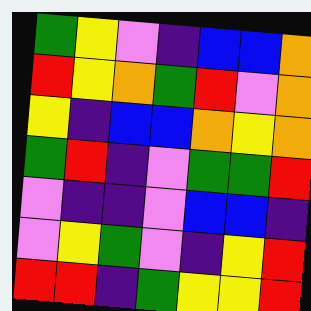[["green", "yellow", "violet", "indigo", "blue", "blue", "orange"], ["red", "yellow", "orange", "green", "red", "violet", "orange"], ["yellow", "indigo", "blue", "blue", "orange", "yellow", "orange"], ["green", "red", "indigo", "violet", "green", "green", "red"], ["violet", "indigo", "indigo", "violet", "blue", "blue", "indigo"], ["violet", "yellow", "green", "violet", "indigo", "yellow", "red"], ["red", "red", "indigo", "green", "yellow", "yellow", "red"]]